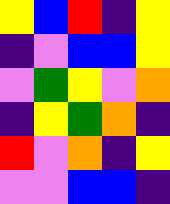[["yellow", "blue", "red", "indigo", "yellow"], ["indigo", "violet", "blue", "blue", "yellow"], ["violet", "green", "yellow", "violet", "orange"], ["indigo", "yellow", "green", "orange", "indigo"], ["red", "violet", "orange", "indigo", "yellow"], ["violet", "violet", "blue", "blue", "indigo"]]